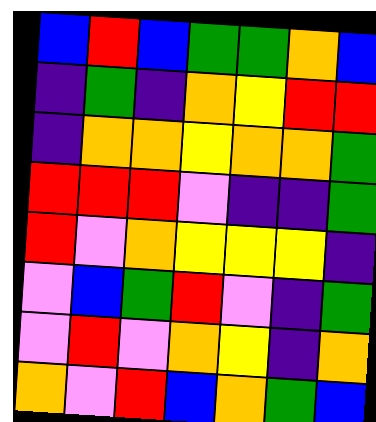[["blue", "red", "blue", "green", "green", "orange", "blue"], ["indigo", "green", "indigo", "orange", "yellow", "red", "red"], ["indigo", "orange", "orange", "yellow", "orange", "orange", "green"], ["red", "red", "red", "violet", "indigo", "indigo", "green"], ["red", "violet", "orange", "yellow", "yellow", "yellow", "indigo"], ["violet", "blue", "green", "red", "violet", "indigo", "green"], ["violet", "red", "violet", "orange", "yellow", "indigo", "orange"], ["orange", "violet", "red", "blue", "orange", "green", "blue"]]